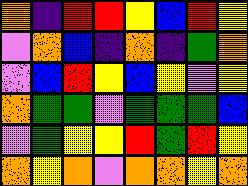[["orange", "indigo", "red", "red", "yellow", "blue", "red", "yellow"], ["violet", "orange", "blue", "indigo", "orange", "indigo", "green", "orange"], ["violet", "blue", "red", "yellow", "blue", "yellow", "violet", "yellow"], ["orange", "green", "green", "violet", "green", "green", "green", "blue"], ["violet", "green", "yellow", "yellow", "red", "green", "red", "yellow"], ["orange", "yellow", "orange", "violet", "orange", "orange", "yellow", "orange"]]